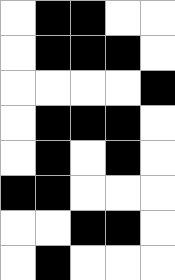[["white", "black", "black", "white", "white"], ["white", "black", "black", "black", "white"], ["white", "white", "white", "white", "black"], ["white", "black", "black", "black", "white"], ["white", "black", "white", "black", "white"], ["black", "black", "white", "white", "white"], ["white", "white", "black", "black", "white"], ["white", "black", "white", "white", "white"]]